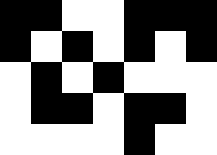[["black", "black", "white", "white", "black", "black", "black"], ["black", "white", "black", "white", "black", "white", "black"], ["white", "black", "white", "black", "white", "white", "white"], ["white", "black", "black", "white", "black", "black", "white"], ["white", "white", "white", "white", "black", "white", "white"]]